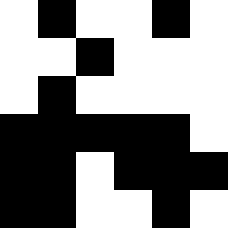[["white", "black", "white", "white", "black", "white"], ["white", "white", "black", "white", "white", "white"], ["white", "black", "white", "white", "white", "white"], ["black", "black", "black", "black", "black", "white"], ["black", "black", "white", "black", "black", "black"], ["black", "black", "white", "white", "black", "white"]]